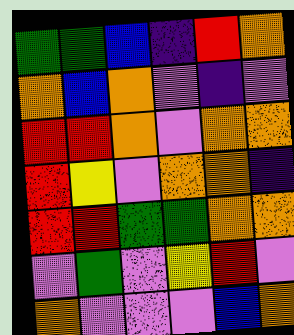[["green", "green", "blue", "indigo", "red", "orange"], ["orange", "blue", "orange", "violet", "indigo", "violet"], ["red", "red", "orange", "violet", "orange", "orange"], ["red", "yellow", "violet", "orange", "orange", "indigo"], ["red", "red", "green", "green", "orange", "orange"], ["violet", "green", "violet", "yellow", "red", "violet"], ["orange", "violet", "violet", "violet", "blue", "orange"]]